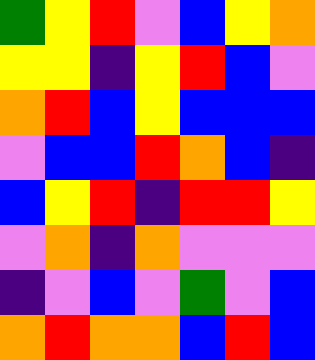[["green", "yellow", "red", "violet", "blue", "yellow", "orange"], ["yellow", "yellow", "indigo", "yellow", "red", "blue", "violet"], ["orange", "red", "blue", "yellow", "blue", "blue", "blue"], ["violet", "blue", "blue", "red", "orange", "blue", "indigo"], ["blue", "yellow", "red", "indigo", "red", "red", "yellow"], ["violet", "orange", "indigo", "orange", "violet", "violet", "violet"], ["indigo", "violet", "blue", "violet", "green", "violet", "blue"], ["orange", "red", "orange", "orange", "blue", "red", "blue"]]